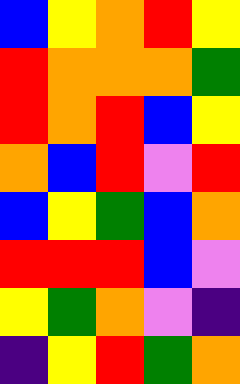[["blue", "yellow", "orange", "red", "yellow"], ["red", "orange", "orange", "orange", "green"], ["red", "orange", "red", "blue", "yellow"], ["orange", "blue", "red", "violet", "red"], ["blue", "yellow", "green", "blue", "orange"], ["red", "red", "red", "blue", "violet"], ["yellow", "green", "orange", "violet", "indigo"], ["indigo", "yellow", "red", "green", "orange"]]